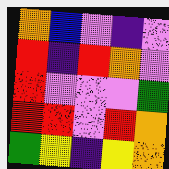[["orange", "blue", "violet", "indigo", "violet"], ["red", "indigo", "red", "orange", "violet"], ["red", "violet", "violet", "violet", "green"], ["red", "red", "violet", "red", "orange"], ["green", "yellow", "indigo", "yellow", "orange"]]